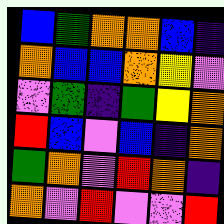[["blue", "green", "orange", "orange", "blue", "indigo"], ["orange", "blue", "blue", "orange", "yellow", "violet"], ["violet", "green", "indigo", "green", "yellow", "orange"], ["red", "blue", "violet", "blue", "indigo", "orange"], ["green", "orange", "violet", "red", "orange", "indigo"], ["orange", "violet", "red", "violet", "violet", "red"]]